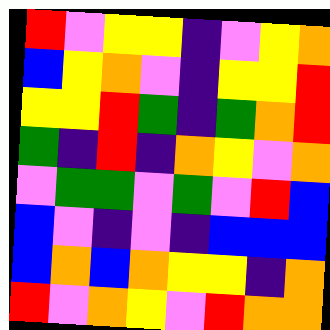[["red", "violet", "yellow", "yellow", "indigo", "violet", "yellow", "orange"], ["blue", "yellow", "orange", "violet", "indigo", "yellow", "yellow", "red"], ["yellow", "yellow", "red", "green", "indigo", "green", "orange", "red"], ["green", "indigo", "red", "indigo", "orange", "yellow", "violet", "orange"], ["violet", "green", "green", "violet", "green", "violet", "red", "blue"], ["blue", "violet", "indigo", "violet", "indigo", "blue", "blue", "blue"], ["blue", "orange", "blue", "orange", "yellow", "yellow", "indigo", "orange"], ["red", "violet", "orange", "yellow", "violet", "red", "orange", "orange"]]